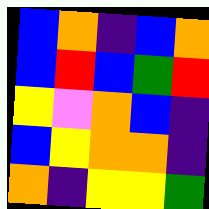[["blue", "orange", "indigo", "blue", "orange"], ["blue", "red", "blue", "green", "red"], ["yellow", "violet", "orange", "blue", "indigo"], ["blue", "yellow", "orange", "orange", "indigo"], ["orange", "indigo", "yellow", "yellow", "green"]]